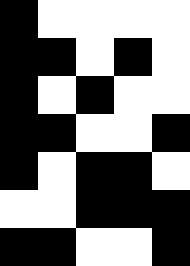[["black", "white", "white", "white", "white"], ["black", "black", "white", "black", "white"], ["black", "white", "black", "white", "white"], ["black", "black", "white", "white", "black"], ["black", "white", "black", "black", "white"], ["white", "white", "black", "black", "black"], ["black", "black", "white", "white", "black"]]